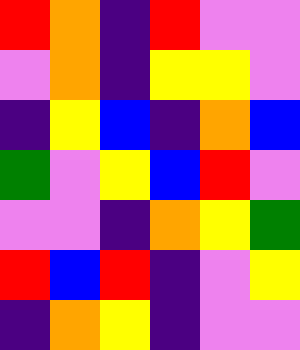[["red", "orange", "indigo", "red", "violet", "violet"], ["violet", "orange", "indigo", "yellow", "yellow", "violet"], ["indigo", "yellow", "blue", "indigo", "orange", "blue"], ["green", "violet", "yellow", "blue", "red", "violet"], ["violet", "violet", "indigo", "orange", "yellow", "green"], ["red", "blue", "red", "indigo", "violet", "yellow"], ["indigo", "orange", "yellow", "indigo", "violet", "violet"]]